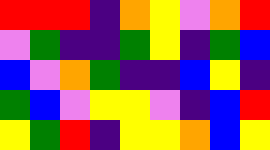[["red", "red", "red", "indigo", "orange", "yellow", "violet", "orange", "red"], ["violet", "green", "indigo", "indigo", "green", "yellow", "indigo", "green", "blue"], ["blue", "violet", "orange", "green", "indigo", "indigo", "blue", "yellow", "indigo"], ["green", "blue", "violet", "yellow", "yellow", "violet", "indigo", "blue", "red"], ["yellow", "green", "red", "indigo", "yellow", "yellow", "orange", "blue", "yellow"]]